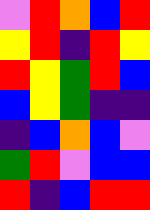[["violet", "red", "orange", "blue", "red"], ["yellow", "red", "indigo", "red", "yellow"], ["red", "yellow", "green", "red", "blue"], ["blue", "yellow", "green", "indigo", "indigo"], ["indigo", "blue", "orange", "blue", "violet"], ["green", "red", "violet", "blue", "blue"], ["red", "indigo", "blue", "red", "red"]]